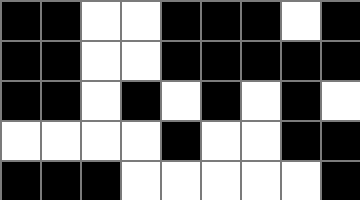[["black", "black", "white", "white", "black", "black", "black", "white", "black"], ["black", "black", "white", "white", "black", "black", "black", "black", "black"], ["black", "black", "white", "black", "white", "black", "white", "black", "white"], ["white", "white", "white", "white", "black", "white", "white", "black", "black"], ["black", "black", "black", "white", "white", "white", "white", "white", "black"]]